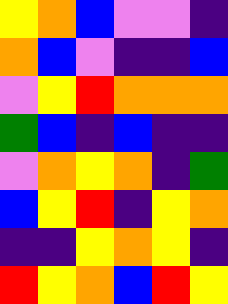[["yellow", "orange", "blue", "violet", "violet", "indigo"], ["orange", "blue", "violet", "indigo", "indigo", "blue"], ["violet", "yellow", "red", "orange", "orange", "orange"], ["green", "blue", "indigo", "blue", "indigo", "indigo"], ["violet", "orange", "yellow", "orange", "indigo", "green"], ["blue", "yellow", "red", "indigo", "yellow", "orange"], ["indigo", "indigo", "yellow", "orange", "yellow", "indigo"], ["red", "yellow", "orange", "blue", "red", "yellow"]]